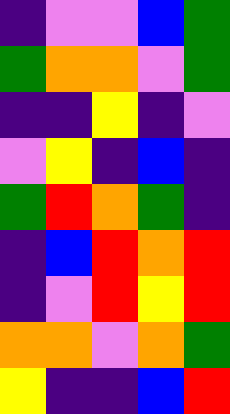[["indigo", "violet", "violet", "blue", "green"], ["green", "orange", "orange", "violet", "green"], ["indigo", "indigo", "yellow", "indigo", "violet"], ["violet", "yellow", "indigo", "blue", "indigo"], ["green", "red", "orange", "green", "indigo"], ["indigo", "blue", "red", "orange", "red"], ["indigo", "violet", "red", "yellow", "red"], ["orange", "orange", "violet", "orange", "green"], ["yellow", "indigo", "indigo", "blue", "red"]]